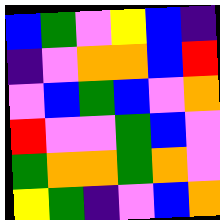[["blue", "green", "violet", "yellow", "blue", "indigo"], ["indigo", "violet", "orange", "orange", "blue", "red"], ["violet", "blue", "green", "blue", "violet", "orange"], ["red", "violet", "violet", "green", "blue", "violet"], ["green", "orange", "orange", "green", "orange", "violet"], ["yellow", "green", "indigo", "violet", "blue", "orange"]]